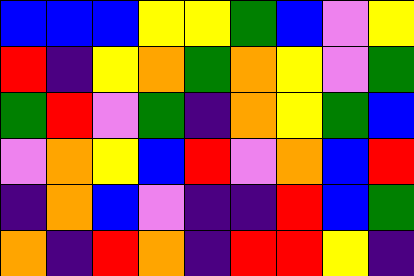[["blue", "blue", "blue", "yellow", "yellow", "green", "blue", "violet", "yellow"], ["red", "indigo", "yellow", "orange", "green", "orange", "yellow", "violet", "green"], ["green", "red", "violet", "green", "indigo", "orange", "yellow", "green", "blue"], ["violet", "orange", "yellow", "blue", "red", "violet", "orange", "blue", "red"], ["indigo", "orange", "blue", "violet", "indigo", "indigo", "red", "blue", "green"], ["orange", "indigo", "red", "orange", "indigo", "red", "red", "yellow", "indigo"]]